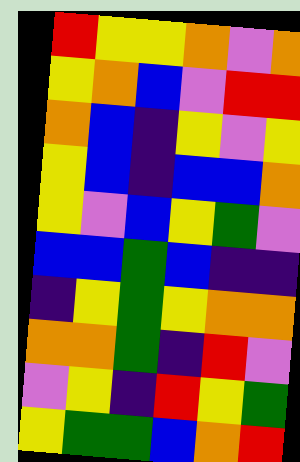[["red", "yellow", "yellow", "orange", "violet", "orange"], ["yellow", "orange", "blue", "violet", "red", "red"], ["orange", "blue", "indigo", "yellow", "violet", "yellow"], ["yellow", "blue", "indigo", "blue", "blue", "orange"], ["yellow", "violet", "blue", "yellow", "green", "violet"], ["blue", "blue", "green", "blue", "indigo", "indigo"], ["indigo", "yellow", "green", "yellow", "orange", "orange"], ["orange", "orange", "green", "indigo", "red", "violet"], ["violet", "yellow", "indigo", "red", "yellow", "green"], ["yellow", "green", "green", "blue", "orange", "red"]]